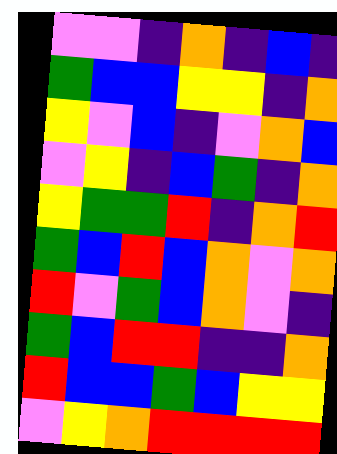[["violet", "violet", "indigo", "orange", "indigo", "blue", "indigo"], ["green", "blue", "blue", "yellow", "yellow", "indigo", "orange"], ["yellow", "violet", "blue", "indigo", "violet", "orange", "blue"], ["violet", "yellow", "indigo", "blue", "green", "indigo", "orange"], ["yellow", "green", "green", "red", "indigo", "orange", "red"], ["green", "blue", "red", "blue", "orange", "violet", "orange"], ["red", "violet", "green", "blue", "orange", "violet", "indigo"], ["green", "blue", "red", "red", "indigo", "indigo", "orange"], ["red", "blue", "blue", "green", "blue", "yellow", "yellow"], ["violet", "yellow", "orange", "red", "red", "red", "red"]]